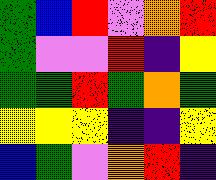[["green", "blue", "red", "violet", "orange", "red"], ["green", "violet", "violet", "red", "indigo", "yellow"], ["green", "green", "red", "green", "orange", "green"], ["yellow", "yellow", "yellow", "indigo", "indigo", "yellow"], ["blue", "green", "violet", "orange", "red", "indigo"]]